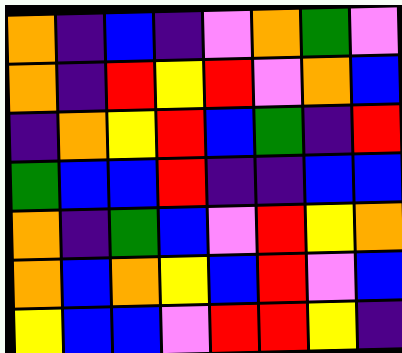[["orange", "indigo", "blue", "indigo", "violet", "orange", "green", "violet"], ["orange", "indigo", "red", "yellow", "red", "violet", "orange", "blue"], ["indigo", "orange", "yellow", "red", "blue", "green", "indigo", "red"], ["green", "blue", "blue", "red", "indigo", "indigo", "blue", "blue"], ["orange", "indigo", "green", "blue", "violet", "red", "yellow", "orange"], ["orange", "blue", "orange", "yellow", "blue", "red", "violet", "blue"], ["yellow", "blue", "blue", "violet", "red", "red", "yellow", "indigo"]]